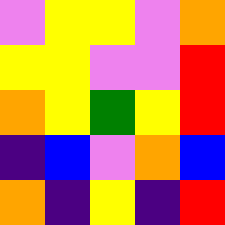[["violet", "yellow", "yellow", "violet", "orange"], ["yellow", "yellow", "violet", "violet", "red"], ["orange", "yellow", "green", "yellow", "red"], ["indigo", "blue", "violet", "orange", "blue"], ["orange", "indigo", "yellow", "indigo", "red"]]